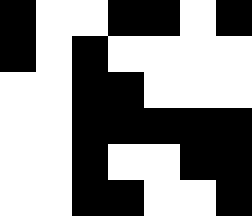[["black", "white", "white", "black", "black", "white", "black"], ["black", "white", "black", "white", "white", "white", "white"], ["white", "white", "black", "black", "white", "white", "white"], ["white", "white", "black", "black", "black", "black", "black"], ["white", "white", "black", "white", "white", "black", "black"], ["white", "white", "black", "black", "white", "white", "black"]]